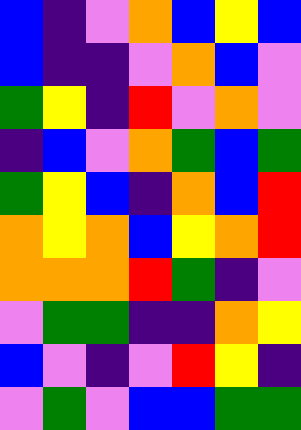[["blue", "indigo", "violet", "orange", "blue", "yellow", "blue"], ["blue", "indigo", "indigo", "violet", "orange", "blue", "violet"], ["green", "yellow", "indigo", "red", "violet", "orange", "violet"], ["indigo", "blue", "violet", "orange", "green", "blue", "green"], ["green", "yellow", "blue", "indigo", "orange", "blue", "red"], ["orange", "yellow", "orange", "blue", "yellow", "orange", "red"], ["orange", "orange", "orange", "red", "green", "indigo", "violet"], ["violet", "green", "green", "indigo", "indigo", "orange", "yellow"], ["blue", "violet", "indigo", "violet", "red", "yellow", "indigo"], ["violet", "green", "violet", "blue", "blue", "green", "green"]]